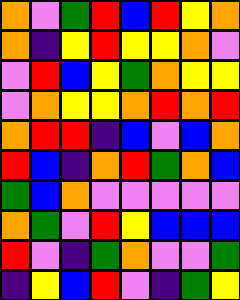[["orange", "violet", "green", "red", "blue", "red", "yellow", "orange"], ["orange", "indigo", "yellow", "red", "yellow", "yellow", "orange", "violet"], ["violet", "red", "blue", "yellow", "green", "orange", "yellow", "yellow"], ["violet", "orange", "yellow", "yellow", "orange", "red", "orange", "red"], ["orange", "red", "red", "indigo", "blue", "violet", "blue", "orange"], ["red", "blue", "indigo", "orange", "red", "green", "orange", "blue"], ["green", "blue", "orange", "violet", "violet", "violet", "violet", "violet"], ["orange", "green", "violet", "red", "yellow", "blue", "blue", "blue"], ["red", "violet", "indigo", "green", "orange", "violet", "violet", "green"], ["indigo", "yellow", "blue", "red", "violet", "indigo", "green", "yellow"]]